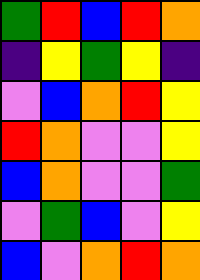[["green", "red", "blue", "red", "orange"], ["indigo", "yellow", "green", "yellow", "indigo"], ["violet", "blue", "orange", "red", "yellow"], ["red", "orange", "violet", "violet", "yellow"], ["blue", "orange", "violet", "violet", "green"], ["violet", "green", "blue", "violet", "yellow"], ["blue", "violet", "orange", "red", "orange"]]